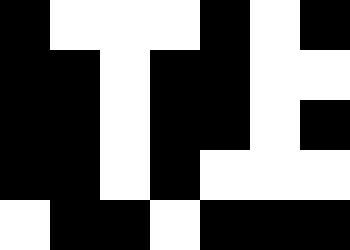[["black", "white", "white", "white", "black", "white", "black"], ["black", "black", "white", "black", "black", "white", "white"], ["black", "black", "white", "black", "black", "white", "black"], ["black", "black", "white", "black", "white", "white", "white"], ["white", "black", "black", "white", "black", "black", "black"]]